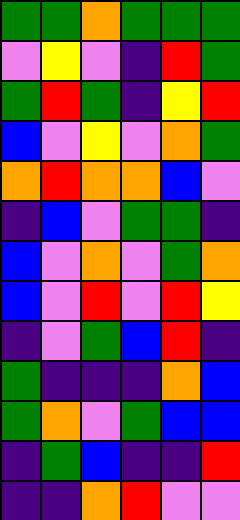[["green", "green", "orange", "green", "green", "green"], ["violet", "yellow", "violet", "indigo", "red", "green"], ["green", "red", "green", "indigo", "yellow", "red"], ["blue", "violet", "yellow", "violet", "orange", "green"], ["orange", "red", "orange", "orange", "blue", "violet"], ["indigo", "blue", "violet", "green", "green", "indigo"], ["blue", "violet", "orange", "violet", "green", "orange"], ["blue", "violet", "red", "violet", "red", "yellow"], ["indigo", "violet", "green", "blue", "red", "indigo"], ["green", "indigo", "indigo", "indigo", "orange", "blue"], ["green", "orange", "violet", "green", "blue", "blue"], ["indigo", "green", "blue", "indigo", "indigo", "red"], ["indigo", "indigo", "orange", "red", "violet", "violet"]]